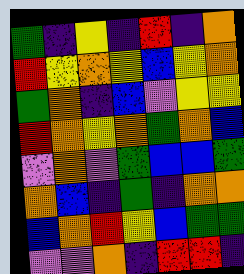[["green", "indigo", "yellow", "indigo", "red", "indigo", "orange"], ["red", "yellow", "orange", "yellow", "blue", "yellow", "orange"], ["green", "orange", "indigo", "blue", "violet", "yellow", "yellow"], ["red", "orange", "yellow", "orange", "green", "orange", "blue"], ["violet", "orange", "violet", "green", "blue", "blue", "green"], ["orange", "blue", "indigo", "green", "indigo", "orange", "orange"], ["blue", "orange", "red", "yellow", "blue", "green", "green"], ["violet", "violet", "orange", "indigo", "red", "red", "indigo"]]